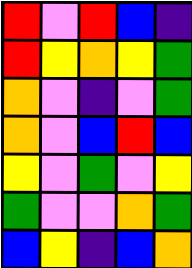[["red", "violet", "red", "blue", "indigo"], ["red", "yellow", "orange", "yellow", "green"], ["orange", "violet", "indigo", "violet", "green"], ["orange", "violet", "blue", "red", "blue"], ["yellow", "violet", "green", "violet", "yellow"], ["green", "violet", "violet", "orange", "green"], ["blue", "yellow", "indigo", "blue", "orange"]]